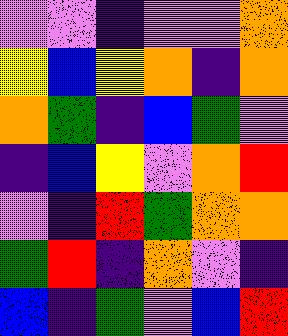[["violet", "violet", "indigo", "violet", "violet", "orange"], ["yellow", "blue", "yellow", "orange", "indigo", "orange"], ["orange", "green", "indigo", "blue", "green", "violet"], ["indigo", "blue", "yellow", "violet", "orange", "red"], ["violet", "indigo", "red", "green", "orange", "orange"], ["green", "red", "indigo", "orange", "violet", "indigo"], ["blue", "indigo", "green", "violet", "blue", "red"]]